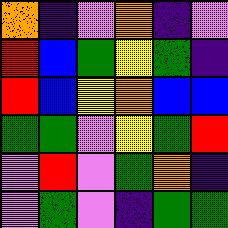[["orange", "indigo", "violet", "orange", "indigo", "violet"], ["red", "blue", "green", "yellow", "green", "indigo"], ["red", "blue", "yellow", "orange", "blue", "blue"], ["green", "green", "violet", "yellow", "green", "red"], ["violet", "red", "violet", "green", "orange", "indigo"], ["violet", "green", "violet", "indigo", "green", "green"]]